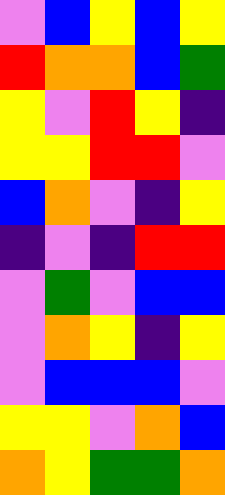[["violet", "blue", "yellow", "blue", "yellow"], ["red", "orange", "orange", "blue", "green"], ["yellow", "violet", "red", "yellow", "indigo"], ["yellow", "yellow", "red", "red", "violet"], ["blue", "orange", "violet", "indigo", "yellow"], ["indigo", "violet", "indigo", "red", "red"], ["violet", "green", "violet", "blue", "blue"], ["violet", "orange", "yellow", "indigo", "yellow"], ["violet", "blue", "blue", "blue", "violet"], ["yellow", "yellow", "violet", "orange", "blue"], ["orange", "yellow", "green", "green", "orange"]]